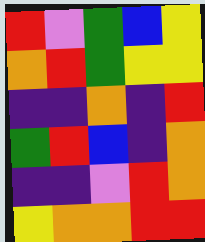[["red", "violet", "green", "blue", "yellow"], ["orange", "red", "green", "yellow", "yellow"], ["indigo", "indigo", "orange", "indigo", "red"], ["green", "red", "blue", "indigo", "orange"], ["indigo", "indigo", "violet", "red", "orange"], ["yellow", "orange", "orange", "red", "red"]]